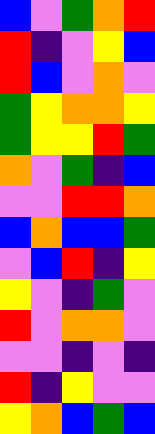[["blue", "violet", "green", "orange", "red"], ["red", "indigo", "violet", "yellow", "blue"], ["red", "blue", "violet", "orange", "violet"], ["green", "yellow", "orange", "orange", "yellow"], ["green", "yellow", "yellow", "red", "green"], ["orange", "violet", "green", "indigo", "blue"], ["violet", "violet", "red", "red", "orange"], ["blue", "orange", "blue", "blue", "green"], ["violet", "blue", "red", "indigo", "yellow"], ["yellow", "violet", "indigo", "green", "violet"], ["red", "violet", "orange", "orange", "violet"], ["violet", "violet", "indigo", "violet", "indigo"], ["red", "indigo", "yellow", "violet", "violet"], ["yellow", "orange", "blue", "green", "blue"]]